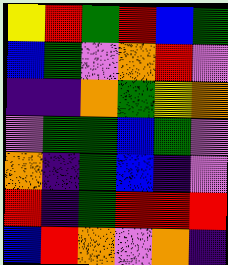[["yellow", "red", "green", "red", "blue", "green"], ["blue", "green", "violet", "orange", "red", "violet"], ["indigo", "indigo", "orange", "green", "yellow", "orange"], ["violet", "green", "green", "blue", "green", "violet"], ["orange", "indigo", "green", "blue", "indigo", "violet"], ["red", "indigo", "green", "red", "red", "red"], ["blue", "red", "orange", "violet", "orange", "indigo"]]